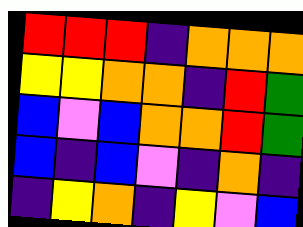[["red", "red", "red", "indigo", "orange", "orange", "orange"], ["yellow", "yellow", "orange", "orange", "indigo", "red", "green"], ["blue", "violet", "blue", "orange", "orange", "red", "green"], ["blue", "indigo", "blue", "violet", "indigo", "orange", "indigo"], ["indigo", "yellow", "orange", "indigo", "yellow", "violet", "blue"]]